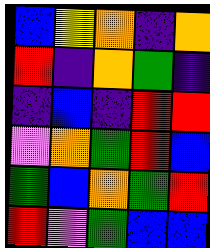[["blue", "yellow", "orange", "indigo", "orange"], ["red", "indigo", "orange", "green", "indigo"], ["indigo", "blue", "indigo", "red", "red"], ["violet", "orange", "green", "red", "blue"], ["green", "blue", "orange", "green", "red"], ["red", "violet", "green", "blue", "blue"]]